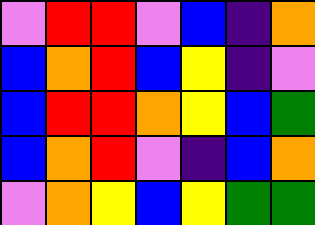[["violet", "red", "red", "violet", "blue", "indigo", "orange"], ["blue", "orange", "red", "blue", "yellow", "indigo", "violet"], ["blue", "red", "red", "orange", "yellow", "blue", "green"], ["blue", "orange", "red", "violet", "indigo", "blue", "orange"], ["violet", "orange", "yellow", "blue", "yellow", "green", "green"]]